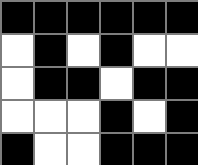[["black", "black", "black", "black", "black", "black"], ["white", "black", "white", "black", "white", "white"], ["white", "black", "black", "white", "black", "black"], ["white", "white", "white", "black", "white", "black"], ["black", "white", "white", "black", "black", "black"]]